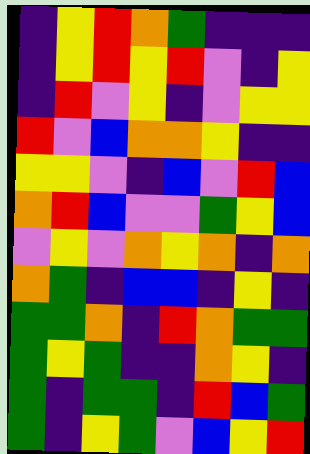[["indigo", "yellow", "red", "orange", "green", "indigo", "indigo", "indigo"], ["indigo", "yellow", "red", "yellow", "red", "violet", "indigo", "yellow"], ["indigo", "red", "violet", "yellow", "indigo", "violet", "yellow", "yellow"], ["red", "violet", "blue", "orange", "orange", "yellow", "indigo", "indigo"], ["yellow", "yellow", "violet", "indigo", "blue", "violet", "red", "blue"], ["orange", "red", "blue", "violet", "violet", "green", "yellow", "blue"], ["violet", "yellow", "violet", "orange", "yellow", "orange", "indigo", "orange"], ["orange", "green", "indigo", "blue", "blue", "indigo", "yellow", "indigo"], ["green", "green", "orange", "indigo", "red", "orange", "green", "green"], ["green", "yellow", "green", "indigo", "indigo", "orange", "yellow", "indigo"], ["green", "indigo", "green", "green", "indigo", "red", "blue", "green"], ["green", "indigo", "yellow", "green", "violet", "blue", "yellow", "red"]]